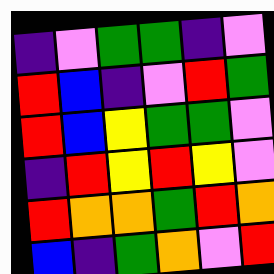[["indigo", "violet", "green", "green", "indigo", "violet"], ["red", "blue", "indigo", "violet", "red", "green"], ["red", "blue", "yellow", "green", "green", "violet"], ["indigo", "red", "yellow", "red", "yellow", "violet"], ["red", "orange", "orange", "green", "red", "orange"], ["blue", "indigo", "green", "orange", "violet", "red"]]